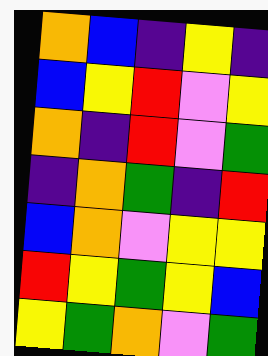[["orange", "blue", "indigo", "yellow", "indigo"], ["blue", "yellow", "red", "violet", "yellow"], ["orange", "indigo", "red", "violet", "green"], ["indigo", "orange", "green", "indigo", "red"], ["blue", "orange", "violet", "yellow", "yellow"], ["red", "yellow", "green", "yellow", "blue"], ["yellow", "green", "orange", "violet", "green"]]